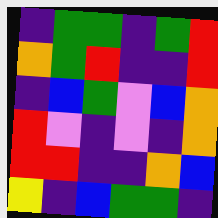[["indigo", "green", "green", "indigo", "green", "red"], ["orange", "green", "red", "indigo", "indigo", "red"], ["indigo", "blue", "green", "violet", "blue", "orange"], ["red", "violet", "indigo", "violet", "indigo", "orange"], ["red", "red", "indigo", "indigo", "orange", "blue"], ["yellow", "indigo", "blue", "green", "green", "indigo"]]